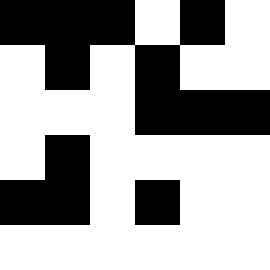[["black", "black", "black", "white", "black", "white"], ["white", "black", "white", "black", "white", "white"], ["white", "white", "white", "black", "black", "black"], ["white", "black", "white", "white", "white", "white"], ["black", "black", "white", "black", "white", "white"], ["white", "white", "white", "white", "white", "white"]]